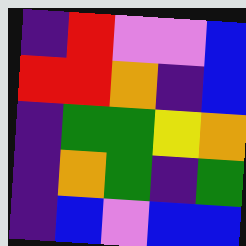[["indigo", "red", "violet", "violet", "blue"], ["red", "red", "orange", "indigo", "blue"], ["indigo", "green", "green", "yellow", "orange"], ["indigo", "orange", "green", "indigo", "green"], ["indigo", "blue", "violet", "blue", "blue"]]